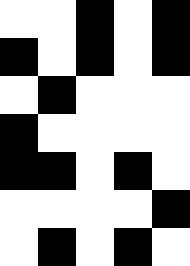[["white", "white", "black", "white", "black"], ["black", "white", "black", "white", "black"], ["white", "black", "white", "white", "white"], ["black", "white", "white", "white", "white"], ["black", "black", "white", "black", "white"], ["white", "white", "white", "white", "black"], ["white", "black", "white", "black", "white"]]